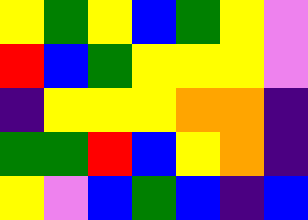[["yellow", "green", "yellow", "blue", "green", "yellow", "violet"], ["red", "blue", "green", "yellow", "yellow", "yellow", "violet"], ["indigo", "yellow", "yellow", "yellow", "orange", "orange", "indigo"], ["green", "green", "red", "blue", "yellow", "orange", "indigo"], ["yellow", "violet", "blue", "green", "blue", "indigo", "blue"]]